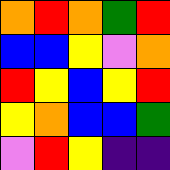[["orange", "red", "orange", "green", "red"], ["blue", "blue", "yellow", "violet", "orange"], ["red", "yellow", "blue", "yellow", "red"], ["yellow", "orange", "blue", "blue", "green"], ["violet", "red", "yellow", "indigo", "indigo"]]